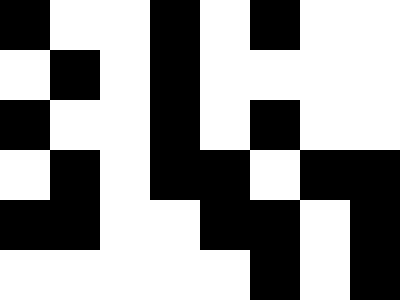[["black", "white", "white", "black", "white", "black", "white", "white"], ["white", "black", "white", "black", "white", "white", "white", "white"], ["black", "white", "white", "black", "white", "black", "white", "white"], ["white", "black", "white", "black", "black", "white", "black", "black"], ["black", "black", "white", "white", "black", "black", "white", "black"], ["white", "white", "white", "white", "white", "black", "white", "black"]]